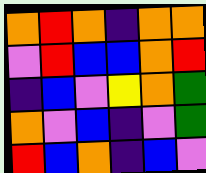[["orange", "red", "orange", "indigo", "orange", "orange"], ["violet", "red", "blue", "blue", "orange", "red"], ["indigo", "blue", "violet", "yellow", "orange", "green"], ["orange", "violet", "blue", "indigo", "violet", "green"], ["red", "blue", "orange", "indigo", "blue", "violet"]]